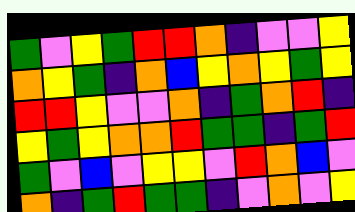[["green", "violet", "yellow", "green", "red", "red", "orange", "indigo", "violet", "violet", "yellow"], ["orange", "yellow", "green", "indigo", "orange", "blue", "yellow", "orange", "yellow", "green", "yellow"], ["red", "red", "yellow", "violet", "violet", "orange", "indigo", "green", "orange", "red", "indigo"], ["yellow", "green", "yellow", "orange", "orange", "red", "green", "green", "indigo", "green", "red"], ["green", "violet", "blue", "violet", "yellow", "yellow", "violet", "red", "orange", "blue", "violet"], ["orange", "indigo", "green", "red", "green", "green", "indigo", "violet", "orange", "violet", "yellow"]]